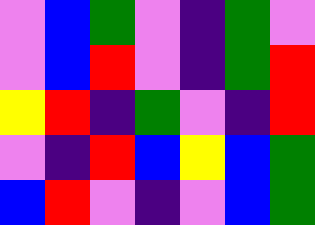[["violet", "blue", "green", "violet", "indigo", "green", "violet"], ["violet", "blue", "red", "violet", "indigo", "green", "red"], ["yellow", "red", "indigo", "green", "violet", "indigo", "red"], ["violet", "indigo", "red", "blue", "yellow", "blue", "green"], ["blue", "red", "violet", "indigo", "violet", "blue", "green"]]